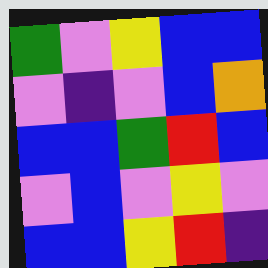[["green", "violet", "yellow", "blue", "blue"], ["violet", "indigo", "violet", "blue", "orange"], ["blue", "blue", "green", "red", "blue"], ["violet", "blue", "violet", "yellow", "violet"], ["blue", "blue", "yellow", "red", "indigo"]]